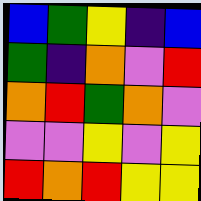[["blue", "green", "yellow", "indigo", "blue"], ["green", "indigo", "orange", "violet", "red"], ["orange", "red", "green", "orange", "violet"], ["violet", "violet", "yellow", "violet", "yellow"], ["red", "orange", "red", "yellow", "yellow"]]